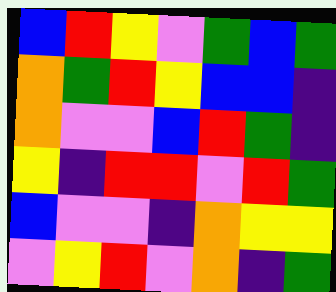[["blue", "red", "yellow", "violet", "green", "blue", "green"], ["orange", "green", "red", "yellow", "blue", "blue", "indigo"], ["orange", "violet", "violet", "blue", "red", "green", "indigo"], ["yellow", "indigo", "red", "red", "violet", "red", "green"], ["blue", "violet", "violet", "indigo", "orange", "yellow", "yellow"], ["violet", "yellow", "red", "violet", "orange", "indigo", "green"]]